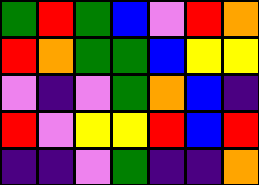[["green", "red", "green", "blue", "violet", "red", "orange"], ["red", "orange", "green", "green", "blue", "yellow", "yellow"], ["violet", "indigo", "violet", "green", "orange", "blue", "indigo"], ["red", "violet", "yellow", "yellow", "red", "blue", "red"], ["indigo", "indigo", "violet", "green", "indigo", "indigo", "orange"]]